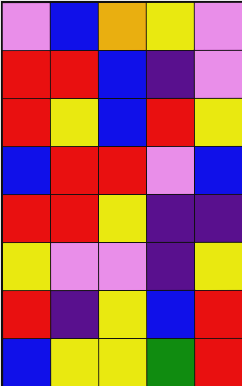[["violet", "blue", "orange", "yellow", "violet"], ["red", "red", "blue", "indigo", "violet"], ["red", "yellow", "blue", "red", "yellow"], ["blue", "red", "red", "violet", "blue"], ["red", "red", "yellow", "indigo", "indigo"], ["yellow", "violet", "violet", "indigo", "yellow"], ["red", "indigo", "yellow", "blue", "red"], ["blue", "yellow", "yellow", "green", "red"]]